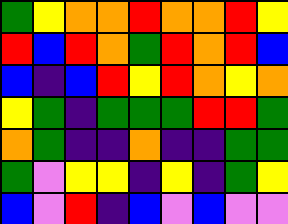[["green", "yellow", "orange", "orange", "red", "orange", "orange", "red", "yellow"], ["red", "blue", "red", "orange", "green", "red", "orange", "red", "blue"], ["blue", "indigo", "blue", "red", "yellow", "red", "orange", "yellow", "orange"], ["yellow", "green", "indigo", "green", "green", "green", "red", "red", "green"], ["orange", "green", "indigo", "indigo", "orange", "indigo", "indigo", "green", "green"], ["green", "violet", "yellow", "yellow", "indigo", "yellow", "indigo", "green", "yellow"], ["blue", "violet", "red", "indigo", "blue", "violet", "blue", "violet", "violet"]]